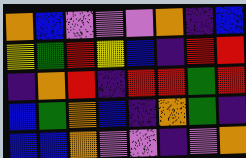[["orange", "blue", "violet", "violet", "violet", "orange", "indigo", "blue"], ["yellow", "green", "red", "yellow", "blue", "indigo", "red", "red"], ["indigo", "orange", "red", "indigo", "red", "red", "green", "red"], ["blue", "green", "orange", "blue", "indigo", "orange", "green", "indigo"], ["blue", "blue", "orange", "violet", "violet", "indigo", "violet", "orange"]]